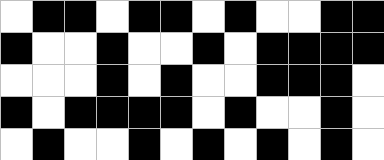[["white", "black", "black", "white", "black", "black", "white", "black", "white", "white", "black", "black"], ["black", "white", "white", "black", "white", "white", "black", "white", "black", "black", "black", "black"], ["white", "white", "white", "black", "white", "black", "white", "white", "black", "black", "black", "white"], ["black", "white", "black", "black", "black", "black", "white", "black", "white", "white", "black", "white"], ["white", "black", "white", "white", "black", "white", "black", "white", "black", "white", "black", "white"]]